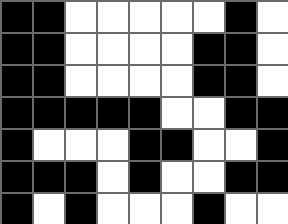[["black", "black", "white", "white", "white", "white", "white", "black", "white"], ["black", "black", "white", "white", "white", "white", "black", "black", "white"], ["black", "black", "white", "white", "white", "white", "black", "black", "white"], ["black", "black", "black", "black", "black", "white", "white", "black", "black"], ["black", "white", "white", "white", "black", "black", "white", "white", "black"], ["black", "black", "black", "white", "black", "white", "white", "black", "black"], ["black", "white", "black", "white", "white", "white", "black", "white", "white"]]